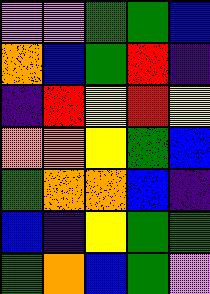[["violet", "violet", "green", "green", "blue"], ["orange", "blue", "green", "red", "indigo"], ["indigo", "red", "yellow", "red", "yellow"], ["orange", "orange", "yellow", "green", "blue"], ["green", "orange", "orange", "blue", "indigo"], ["blue", "indigo", "yellow", "green", "green"], ["green", "orange", "blue", "green", "violet"]]